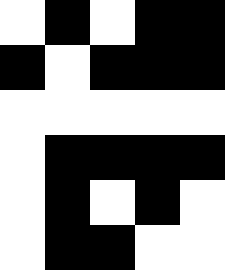[["white", "black", "white", "black", "black"], ["black", "white", "black", "black", "black"], ["white", "white", "white", "white", "white"], ["white", "black", "black", "black", "black"], ["white", "black", "white", "black", "white"], ["white", "black", "black", "white", "white"]]